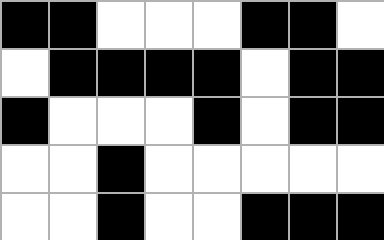[["black", "black", "white", "white", "white", "black", "black", "white"], ["white", "black", "black", "black", "black", "white", "black", "black"], ["black", "white", "white", "white", "black", "white", "black", "black"], ["white", "white", "black", "white", "white", "white", "white", "white"], ["white", "white", "black", "white", "white", "black", "black", "black"]]